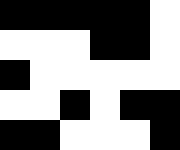[["black", "black", "black", "black", "black", "white"], ["white", "white", "white", "black", "black", "white"], ["black", "white", "white", "white", "white", "white"], ["white", "white", "black", "white", "black", "black"], ["black", "black", "white", "white", "white", "black"]]